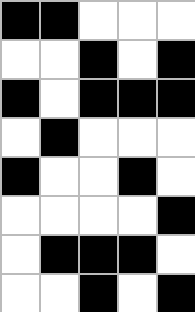[["black", "black", "white", "white", "white"], ["white", "white", "black", "white", "black"], ["black", "white", "black", "black", "black"], ["white", "black", "white", "white", "white"], ["black", "white", "white", "black", "white"], ["white", "white", "white", "white", "black"], ["white", "black", "black", "black", "white"], ["white", "white", "black", "white", "black"]]